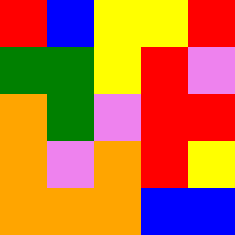[["red", "blue", "yellow", "yellow", "red"], ["green", "green", "yellow", "red", "violet"], ["orange", "green", "violet", "red", "red"], ["orange", "violet", "orange", "red", "yellow"], ["orange", "orange", "orange", "blue", "blue"]]